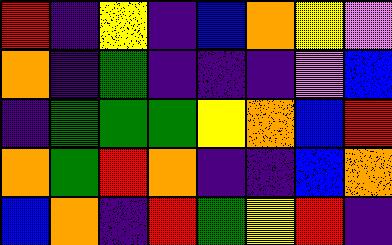[["red", "indigo", "yellow", "indigo", "blue", "orange", "yellow", "violet"], ["orange", "indigo", "green", "indigo", "indigo", "indigo", "violet", "blue"], ["indigo", "green", "green", "green", "yellow", "orange", "blue", "red"], ["orange", "green", "red", "orange", "indigo", "indigo", "blue", "orange"], ["blue", "orange", "indigo", "red", "green", "yellow", "red", "indigo"]]